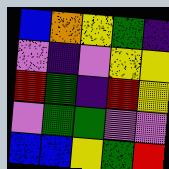[["blue", "orange", "yellow", "green", "indigo"], ["violet", "indigo", "violet", "yellow", "yellow"], ["red", "green", "indigo", "red", "yellow"], ["violet", "green", "green", "violet", "violet"], ["blue", "blue", "yellow", "green", "red"]]